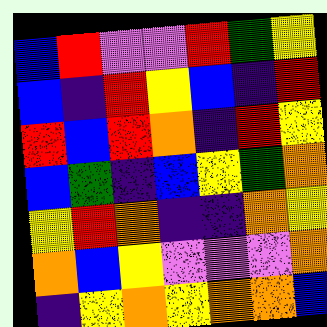[["blue", "red", "violet", "violet", "red", "green", "yellow"], ["blue", "indigo", "red", "yellow", "blue", "indigo", "red"], ["red", "blue", "red", "orange", "indigo", "red", "yellow"], ["blue", "green", "indigo", "blue", "yellow", "green", "orange"], ["yellow", "red", "orange", "indigo", "indigo", "orange", "yellow"], ["orange", "blue", "yellow", "violet", "violet", "violet", "orange"], ["indigo", "yellow", "orange", "yellow", "orange", "orange", "blue"]]